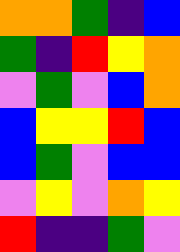[["orange", "orange", "green", "indigo", "blue"], ["green", "indigo", "red", "yellow", "orange"], ["violet", "green", "violet", "blue", "orange"], ["blue", "yellow", "yellow", "red", "blue"], ["blue", "green", "violet", "blue", "blue"], ["violet", "yellow", "violet", "orange", "yellow"], ["red", "indigo", "indigo", "green", "violet"]]